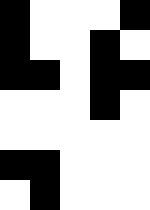[["black", "white", "white", "white", "black"], ["black", "white", "white", "black", "white"], ["black", "black", "white", "black", "black"], ["white", "white", "white", "black", "white"], ["white", "white", "white", "white", "white"], ["black", "black", "white", "white", "white"], ["white", "black", "white", "white", "white"]]